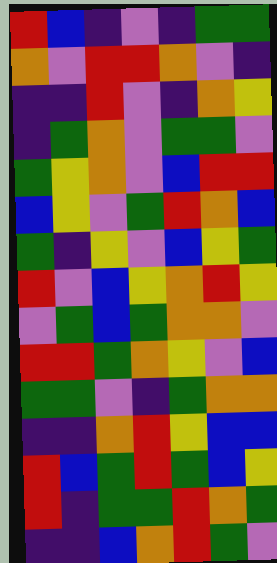[["red", "blue", "indigo", "violet", "indigo", "green", "green"], ["orange", "violet", "red", "red", "orange", "violet", "indigo"], ["indigo", "indigo", "red", "violet", "indigo", "orange", "yellow"], ["indigo", "green", "orange", "violet", "green", "green", "violet"], ["green", "yellow", "orange", "violet", "blue", "red", "red"], ["blue", "yellow", "violet", "green", "red", "orange", "blue"], ["green", "indigo", "yellow", "violet", "blue", "yellow", "green"], ["red", "violet", "blue", "yellow", "orange", "red", "yellow"], ["violet", "green", "blue", "green", "orange", "orange", "violet"], ["red", "red", "green", "orange", "yellow", "violet", "blue"], ["green", "green", "violet", "indigo", "green", "orange", "orange"], ["indigo", "indigo", "orange", "red", "yellow", "blue", "blue"], ["red", "blue", "green", "red", "green", "blue", "yellow"], ["red", "indigo", "green", "green", "red", "orange", "green"], ["indigo", "indigo", "blue", "orange", "red", "green", "violet"]]